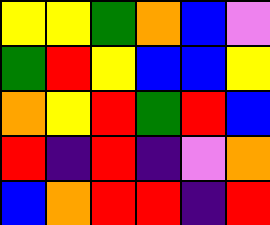[["yellow", "yellow", "green", "orange", "blue", "violet"], ["green", "red", "yellow", "blue", "blue", "yellow"], ["orange", "yellow", "red", "green", "red", "blue"], ["red", "indigo", "red", "indigo", "violet", "orange"], ["blue", "orange", "red", "red", "indigo", "red"]]